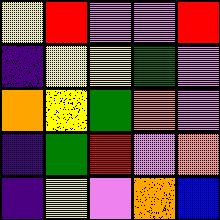[["yellow", "red", "violet", "violet", "red"], ["indigo", "yellow", "yellow", "green", "violet"], ["orange", "yellow", "green", "orange", "violet"], ["indigo", "green", "red", "violet", "orange"], ["indigo", "yellow", "violet", "orange", "blue"]]